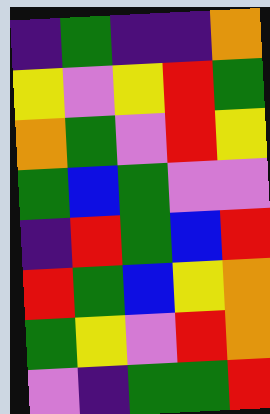[["indigo", "green", "indigo", "indigo", "orange"], ["yellow", "violet", "yellow", "red", "green"], ["orange", "green", "violet", "red", "yellow"], ["green", "blue", "green", "violet", "violet"], ["indigo", "red", "green", "blue", "red"], ["red", "green", "blue", "yellow", "orange"], ["green", "yellow", "violet", "red", "orange"], ["violet", "indigo", "green", "green", "red"]]